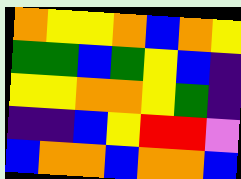[["orange", "yellow", "yellow", "orange", "blue", "orange", "yellow"], ["green", "green", "blue", "green", "yellow", "blue", "indigo"], ["yellow", "yellow", "orange", "orange", "yellow", "green", "indigo"], ["indigo", "indigo", "blue", "yellow", "red", "red", "violet"], ["blue", "orange", "orange", "blue", "orange", "orange", "blue"]]